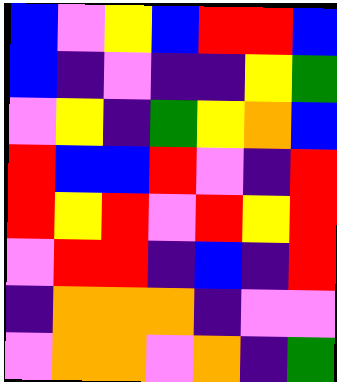[["blue", "violet", "yellow", "blue", "red", "red", "blue"], ["blue", "indigo", "violet", "indigo", "indigo", "yellow", "green"], ["violet", "yellow", "indigo", "green", "yellow", "orange", "blue"], ["red", "blue", "blue", "red", "violet", "indigo", "red"], ["red", "yellow", "red", "violet", "red", "yellow", "red"], ["violet", "red", "red", "indigo", "blue", "indigo", "red"], ["indigo", "orange", "orange", "orange", "indigo", "violet", "violet"], ["violet", "orange", "orange", "violet", "orange", "indigo", "green"]]